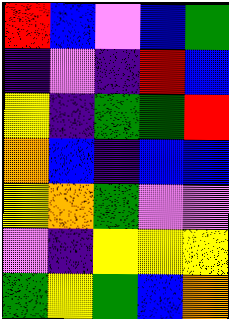[["red", "blue", "violet", "blue", "green"], ["indigo", "violet", "indigo", "red", "blue"], ["yellow", "indigo", "green", "green", "red"], ["orange", "blue", "indigo", "blue", "blue"], ["yellow", "orange", "green", "violet", "violet"], ["violet", "indigo", "yellow", "yellow", "yellow"], ["green", "yellow", "green", "blue", "orange"]]